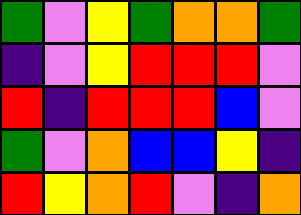[["green", "violet", "yellow", "green", "orange", "orange", "green"], ["indigo", "violet", "yellow", "red", "red", "red", "violet"], ["red", "indigo", "red", "red", "red", "blue", "violet"], ["green", "violet", "orange", "blue", "blue", "yellow", "indigo"], ["red", "yellow", "orange", "red", "violet", "indigo", "orange"]]